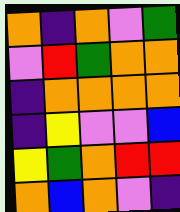[["orange", "indigo", "orange", "violet", "green"], ["violet", "red", "green", "orange", "orange"], ["indigo", "orange", "orange", "orange", "orange"], ["indigo", "yellow", "violet", "violet", "blue"], ["yellow", "green", "orange", "red", "red"], ["orange", "blue", "orange", "violet", "indigo"]]